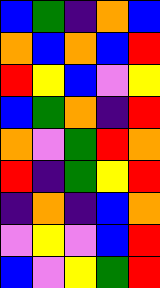[["blue", "green", "indigo", "orange", "blue"], ["orange", "blue", "orange", "blue", "red"], ["red", "yellow", "blue", "violet", "yellow"], ["blue", "green", "orange", "indigo", "red"], ["orange", "violet", "green", "red", "orange"], ["red", "indigo", "green", "yellow", "red"], ["indigo", "orange", "indigo", "blue", "orange"], ["violet", "yellow", "violet", "blue", "red"], ["blue", "violet", "yellow", "green", "red"]]